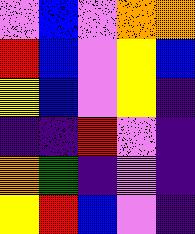[["violet", "blue", "violet", "orange", "orange"], ["red", "blue", "violet", "yellow", "blue"], ["yellow", "blue", "violet", "yellow", "indigo"], ["indigo", "indigo", "red", "violet", "indigo"], ["orange", "green", "indigo", "violet", "indigo"], ["yellow", "red", "blue", "violet", "indigo"]]